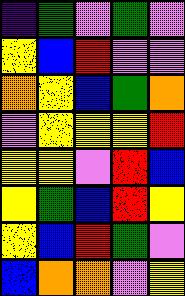[["indigo", "green", "violet", "green", "violet"], ["yellow", "blue", "red", "violet", "violet"], ["orange", "yellow", "blue", "green", "orange"], ["violet", "yellow", "yellow", "yellow", "red"], ["yellow", "yellow", "violet", "red", "blue"], ["yellow", "green", "blue", "red", "yellow"], ["yellow", "blue", "red", "green", "violet"], ["blue", "orange", "orange", "violet", "yellow"]]